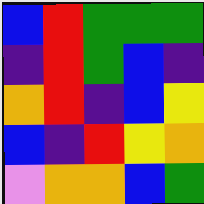[["blue", "red", "green", "green", "green"], ["indigo", "red", "green", "blue", "indigo"], ["orange", "red", "indigo", "blue", "yellow"], ["blue", "indigo", "red", "yellow", "orange"], ["violet", "orange", "orange", "blue", "green"]]